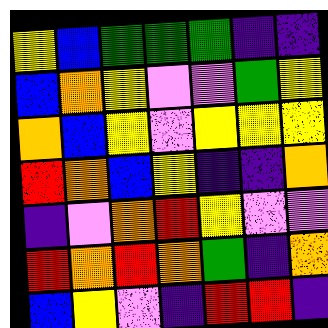[["yellow", "blue", "green", "green", "green", "indigo", "indigo"], ["blue", "orange", "yellow", "violet", "violet", "green", "yellow"], ["orange", "blue", "yellow", "violet", "yellow", "yellow", "yellow"], ["red", "orange", "blue", "yellow", "indigo", "indigo", "orange"], ["indigo", "violet", "orange", "red", "yellow", "violet", "violet"], ["red", "orange", "red", "orange", "green", "indigo", "orange"], ["blue", "yellow", "violet", "indigo", "red", "red", "indigo"]]